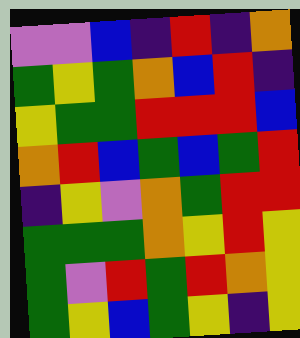[["violet", "violet", "blue", "indigo", "red", "indigo", "orange"], ["green", "yellow", "green", "orange", "blue", "red", "indigo"], ["yellow", "green", "green", "red", "red", "red", "blue"], ["orange", "red", "blue", "green", "blue", "green", "red"], ["indigo", "yellow", "violet", "orange", "green", "red", "red"], ["green", "green", "green", "orange", "yellow", "red", "yellow"], ["green", "violet", "red", "green", "red", "orange", "yellow"], ["green", "yellow", "blue", "green", "yellow", "indigo", "yellow"]]